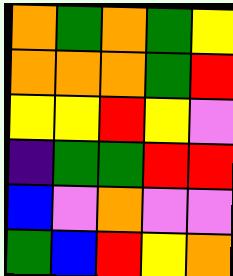[["orange", "green", "orange", "green", "yellow"], ["orange", "orange", "orange", "green", "red"], ["yellow", "yellow", "red", "yellow", "violet"], ["indigo", "green", "green", "red", "red"], ["blue", "violet", "orange", "violet", "violet"], ["green", "blue", "red", "yellow", "orange"]]